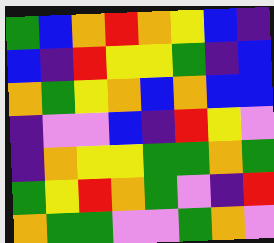[["green", "blue", "orange", "red", "orange", "yellow", "blue", "indigo"], ["blue", "indigo", "red", "yellow", "yellow", "green", "indigo", "blue"], ["orange", "green", "yellow", "orange", "blue", "orange", "blue", "blue"], ["indigo", "violet", "violet", "blue", "indigo", "red", "yellow", "violet"], ["indigo", "orange", "yellow", "yellow", "green", "green", "orange", "green"], ["green", "yellow", "red", "orange", "green", "violet", "indigo", "red"], ["orange", "green", "green", "violet", "violet", "green", "orange", "violet"]]